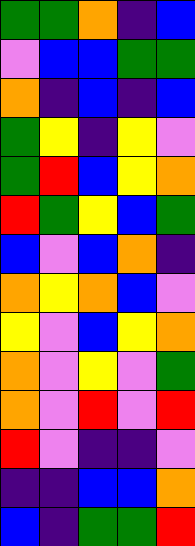[["green", "green", "orange", "indigo", "blue"], ["violet", "blue", "blue", "green", "green"], ["orange", "indigo", "blue", "indigo", "blue"], ["green", "yellow", "indigo", "yellow", "violet"], ["green", "red", "blue", "yellow", "orange"], ["red", "green", "yellow", "blue", "green"], ["blue", "violet", "blue", "orange", "indigo"], ["orange", "yellow", "orange", "blue", "violet"], ["yellow", "violet", "blue", "yellow", "orange"], ["orange", "violet", "yellow", "violet", "green"], ["orange", "violet", "red", "violet", "red"], ["red", "violet", "indigo", "indigo", "violet"], ["indigo", "indigo", "blue", "blue", "orange"], ["blue", "indigo", "green", "green", "red"]]